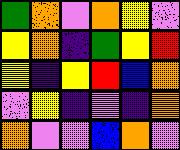[["green", "orange", "violet", "orange", "yellow", "violet"], ["yellow", "orange", "indigo", "green", "yellow", "red"], ["yellow", "indigo", "yellow", "red", "blue", "orange"], ["violet", "yellow", "indigo", "violet", "indigo", "orange"], ["orange", "violet", "violet", "blue", "orange", "violet"]]